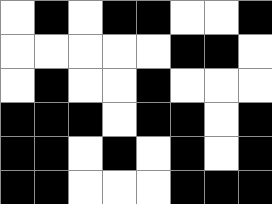[["white", "black", "white", "black", "black", "white", "white", "black"], ["white", "white", "white", "white", "white", "black", "black", "white"], ["white", "black", "white", "white", "black", "white", "white", "white"], ["black", "black", "black", "white", "black", "black", "white", "black"], ["black", "black", "white", "black", "white", "black", "white", "black"], ["black", "black", "white", "white", "white", "black", "black", "black"]]